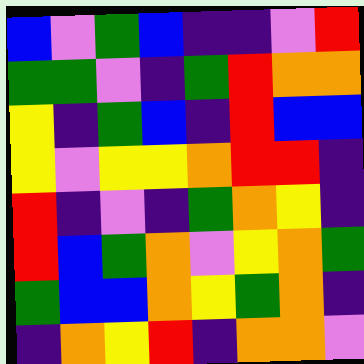[["blue", "violet", "green", "blue", "indigo", "indigo", "violet", "red"], ["green", "green", "violet", "indigo", "green", "red", "orange", "orange"], ["yellow", "indigo", "green", "blue", "indigo", "red", "blue", "blue"], ["yellow", "violet", "yellow", "yellow", "orange", "red", "red", "indigo"], ["red", "indigo", "violet", "indigo", "green", "orange", "yellow", "indigo"], ["red", "blue", "green", "orange", "violet", "yellow", "orange", "green"], ["green", "blue", "blue", "orange", "yellow", "green", "orange", "indigo"], ["indigo", "orange", "yellow", "red", "indigo", "orange", "orange", "violet"]]